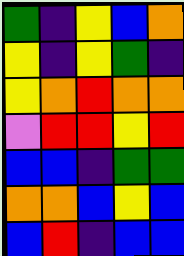[["green", "indigo", "yellow", "blue", "orange"], ["yellow", "indigo", "yellow", "green", "indigo"], ["yellow", "orange", "red", "orange", "orange"], ["violet", "red", "red", "yellow", "red"], ["blue", "blue", "indigo", "green", "green"], ["orange", "orange", "blue", "yellow", "blue"], ["blue", "red", "indigo", "blue", "blue"]]